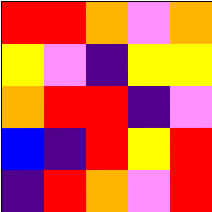[["red", "red", "orange", "violet", "orange"], ["yellow", "violet", "indigo", "yellow", "yellow"], ["orange", "red", "red", "indigo", "violet"], ["blue", "indigo", "red", "yellow", "red"], ["indigo", "red", "orange", "violet", "red"]]